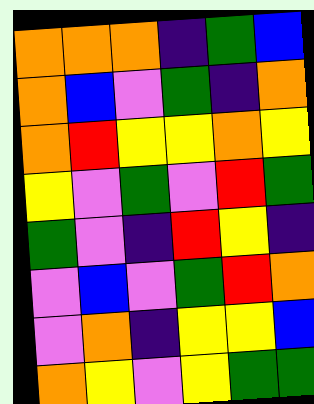[["orange", "orange", "orange", "indigo", "green", "blue"], ["orange", "blue", "violet", "green", "indigo", "orange"], ["orange", "red", "yellow", "yellow", "orange", "yellow"], ["yellow", "violet", "green", "violet", "red", "green"], ["green", "violet", "indigo", "red", "yellow", "indigo"], ["violet", "blue", "violet", "green", "red", "orange"], ["violet", "orange", "indigo", "yellow", "yellow", "blue"], ["orange", "yellow", "violet", "yellow", "green", "green"]]